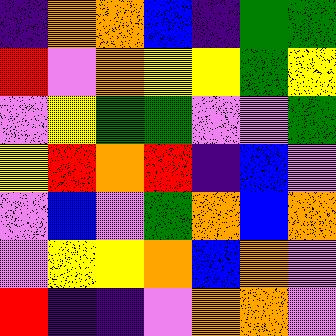[["indigo", "orange", "orange", "blue", "indigo", "green", "green"], ["red", "violet", "orange", "yellow", "yellow", "green", "yellow"], ["violet", "yellow", "green", "green", "violet", "violet", "green"], ["yellow", "red", "orange", "red", "indigo", "blue", "violet"], ["violet", "blue", "violet", "green", "orange", "blue", "orange"], ["violet", "yellow", "yellow", "orange", "blue", "orange", "violet"], ["red", "indigo", "indigo", "violet", "orange", "orange", "violet"]]